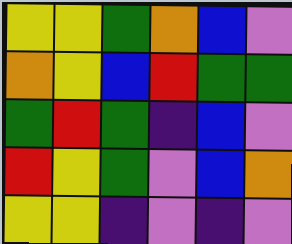[["yellow", "yellow", "green", "orange", "blue", "violet"], ["orange", "yellow", "blue", "red", "green", "green"], ["green", "red", "green", "indigo", "blue", "violet"], ["red", "yellow", "green", "violet", "blue", "orange"], ["yellow", "yellow", "indigo", "violet", "indigo", "violet"]]